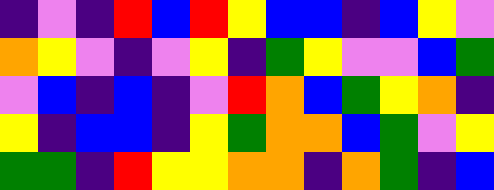[["indigo", "violet", "indigo", "red", "blue", "red", "yellow", "blue", "blue", "indigo", "blue", "yellow", "violet"], ["orange", "yellow", "violet", "indigo", "violet", "yellow", "indigo", "green", "yellow", "violet", "violet", "blue", "green"], ["violet", "blue", "indigo", "blue", "indigo", "violet", "red", "orange", "blue", "green", "yellow", "orange", "indigo"], ["yellow", "indigo", "blue", "blue", "indigo", "yellow", "green", "orange", "orange", "blue", "green", "violet", "yellow"], ["green", "green", "indigo", "red", "yellow", "yellow", "orange", "orange", "indigo", "orange", "green", "indigo", "blue"]]